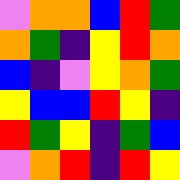[["violet", "orange", "orange", "blue", "red", "green"], ["orange", "green", "indigo", "yellow", "red", "orange"], ["blue", "indigo", "violet", "yellow", "orange", "green"], ["yellow", "blue", "blue", "red", "yellow", "indigo"], ["red", "green", "yellow", "indigo", "green", "blue"], ["violet", "orange", "red", "indigo", "red", "yellow"]]